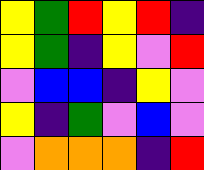[["yellow", "green", "red", "yellow", "red", "indigo"], ["yellow", "green", "indigo", "yellow", "violet", "red"], ["violet", "blue", "blue", "indigo", "yellow", "violet"], ["yellow", "indigo", "green", "violet", "blue", "violet"], ["violet", "orange", "orange", "orange", "indigo", "red"]]